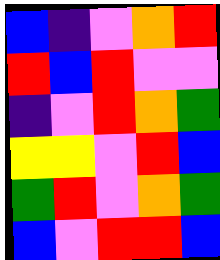[["blue", "indigo", "violet", "orange", "red"], ["red", "blue", "red", "violet", "violet"], ["indigo", "violet", "red", "orange", "green"], ["yellow", "yellow", "violet", "red", "blue"], ["green", "red", "violet", "orange", "green"], ["blue", "violet", "red", "red", "blue"]]